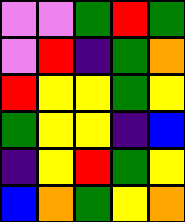[["violet", "violet", "green", "red", "green"], ["violet", "red", "indigo", "green", "orange"], ["red", "yellow", "yellow", "green", "yellow"], ["green", "yellow", "yellow", "indigo", "blue"], ["indigo", "yellow", "red", "green", "yellow"], ["blue", "orange", "green", "yellow", "orange"]]